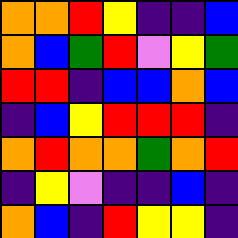[["orange", "orange", "red", "yellow", "indigo", "indigo", "blue"], ["orange", "blue", "green", "red", "violet", "yellow", "green"], ["red", "red", "indigo", "blue", "blue", "orange", "blue"], ["indigo", "blue", "yellow", "red", "red", "red", "indigo"], ["orange", "red", "orange", "orange", "green", "orange", "red"], ["indigo", "yellow", "violet", "indigo", "indigo", "blue", "indigo"], ["orange", "blue", "indigo", "red", "yellow", "yellow", "indigo"]]